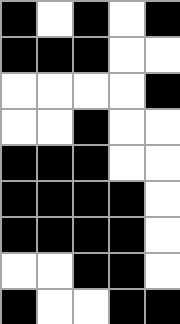[["black", "white", "black", "white", "black"], ["black", "black", "black", "white", "white"], ["white", "white", "white", "white", "black"], ["white", "white", "black", "white", "white"], ["black", "black", "black", "white", "white"], ["black", "black", "black", "black", "white"], ["black", "black", "black", "black", "white"], ["white", "white", "black", "black", "white"], ["black", "white", "white", "black", "black"]]